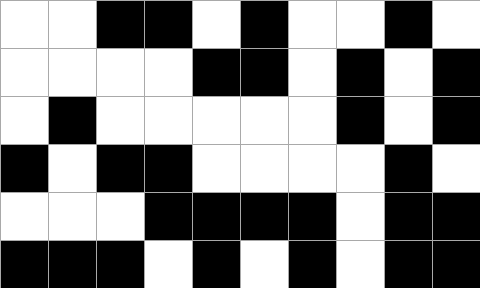[["white", "white", "black", "black", "white", "black", "white", "white", "black", "white"], ["white", "white", "white", "white", "black", "black", "white", "black", "white", "black"], ["white", "black", "white", "white", "white", "white", "white", "black", "white", "black"], ["black", "white", "black", "black", "white", "white", "white", "white", "black", "white"], ["white", "white", "white", "black", "black", "black", "black", "white", "black", "black"], ["black", "black", "black", "white", "black", "white", "black", "white", "black", "black"]]